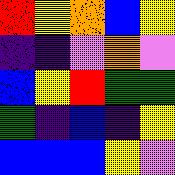[["red", "yellow", "orange", "blue", "yellow"], ["indigo", "indigo", "violet", "orange", "violet"], ["blue", "yellow", "red", "green", "green"], ["green", "indigo", "blue", "indigo", "yellow"], ["blue", "blue", "blue", "yellow", "violet"]]